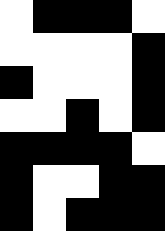[["white", "black", "black", "black", "white"], ["white", "white", "white", "white", "black"], ["black", "white", "white", "white", "black"], ["white", "white", "black", "white", "black"], ["black", "black", "black", "black", "white"], ["black", "white", "white", "black", "black"], ["black", "white", "black", "black", "black"]]